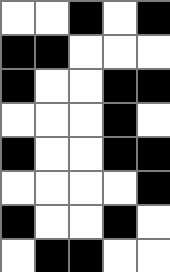[["white", "white", "black", "white", "black"], ["black", "black", "white", "white", "white"], ["black", "white", "white", "black", "black"], ["white", "white", "white", "black", "white"], ["black", "white", "white", "black", "black"], ["white", "white", "white", "white", "black"], ["black", "white", "white", "black", "white"], ["white", "black", "black", "white", "white"]]